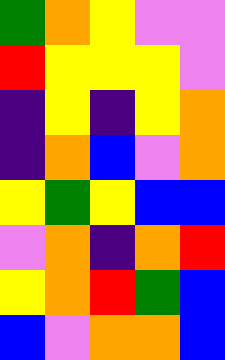[["green", "orange", "yellow", "violet", "violet"], ["red", "yellow", "yellow", "yellow", "violet"], ["indigo", "yellow", "indigo", "yellow", "orange"], ["indigo", "orange", "blue", "violet", "orange"], ["yellow", "green", "yellow", "blue", "blue"], ["violet", "orange", "indigo", "orange", "red"], ["yellow", "orange", "red", "green", "blue"], ["blue", "violet", "orange", "orange", "blue"]]